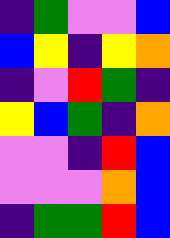[["indigo", "green", "violet", "violet", "blue"], ["blue", "yellow", "indigo", "yellow", "orange"], ["indigo", "violet", "red", "green", "indigo"], ["yellow", "blue", "green", "indigo", "orange"], ["violet", "violet", "indigo", "red", "blue"], ["violet", "violet", "violet", "orange", "blue"], ["indigo", "green", "green", "red", "blue"]]